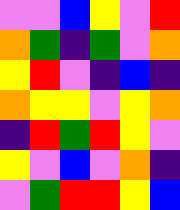[["violet", "violet", "blue", "yellow", "violet", "red"], ["orange", "green", "indigo", "green", "violet", "orange"], ["yellow", "red", "violet", "indigo", "blue", "indigo"], ["orange", "yellow", "yellow", "violet", "yellow", "orange"], ["indigo", "red", "green", "red", "yellow", "violet"], ["yellow", "violet", "blue", "violet", "orange", "indigo"], ["violet", "green", "red", "red", "yellow", "blue"]]